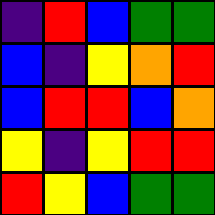[["indigo", "red", "blue", "green", "green"], ["blue", "indigo", "yellow", "orange", "red"], ["blue", "red", "red", "blue", "orange"], ["yellow", "indigo", "yellow", "red", "red"], ["red", "yellow", "blue", "green", "green"]]